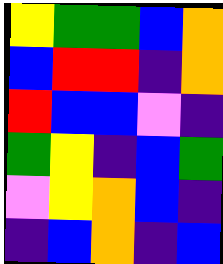[["yellow", "green", "green", "blue", "orange"], ["blue", "red", "red", "indigo", "orange"], ["red", "blue", "blue", "violet", "indigo"], ["green", "yellow", "indigo", "blue", "green"], ["violet", "yellow", "orange", "blue", "indigo"], ["indigo", "blue", "orange", "indigo", "blue"]]